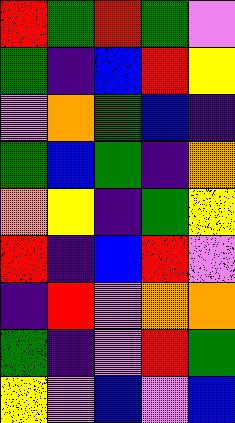[["red", "green", "red", "green", "violet"], ["green", "indigo", "blue", "red", "yellow"], ["violet", "orange", "green", "blue", "indigo"], ["green", "blue", "green", "indigo", "orange"], ["orange", "yellow", "indigo", "green", "yellow"], ["red", "indigo", "blue", "red", "violet"], ["indigo", "red", "violet", "orange", "orange"], ["green", "indigo", "violet", "red", "green"], ["yellow", "violet", "blue", "violet", "blue"]]